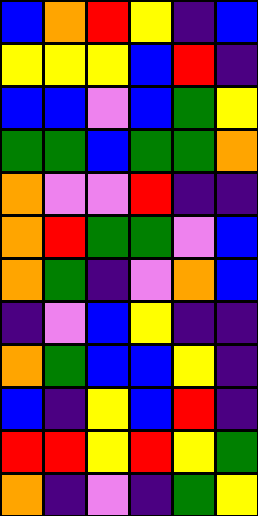[["blue", "orange", "red", "yellow", "indigo", "blue"], ["yellow", "yellow", "yellow", "blue", "red", "indigo"], ["blue", "blue", "violet", "blue", "green", "yellow"], ["green", "green", "blue", "green", "green", "orange"], ["orange", "violet", "violet", "red", "indigo", "indigo"], ["orange", "red", "green", "green", "violet", "blue"], ["orange", "green", "indigo", "violet", "orange", "blue"], ["indigo", "violet", "blue", "yellow", "indigo", "indigo"], ["orange", "green", "blue", "blue", "yellow", "indigo"], ["blue", "indigo", "yellow", "blue", "red", "indigo"], ["red", "red", "yellow", "red", "yellow", "green"], ["orange", "indigo", "violet", "indigo", "green", "yellow"]]